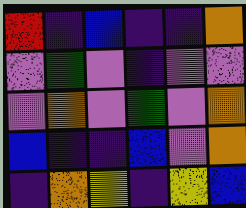[["red", "indigo", "blue", "indigo", "indigo", "orange"], ["violet", "green", "violet", "indigo", "violet", "violet"], ["violet", "orange", "violet", "green", "violet", "orange"], ["blue", "indigo", "indigo", "blue", "violet", "orange"], ["indigo", "orange", "yellow", "indigo", "yellow", "blue"]]